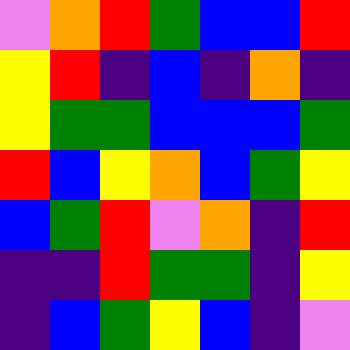[["violet", "orange", "red", "green", "blue", "blue", "red"], ["yellow", "red", "indigo", "blue", "indigo", "orange", "indigo"], ["yellow", "green", "green", "blue", "blue", "blue", "green"], ["red", "blue", "yellow", "orange", "blue", "green", "yellow"], ["blue", "green", "red", "violet", "orange", "indigo", "red"], ["indigo", "indigo", "red", "green", "green", "indigo", "yellow"], ["indigo", "blue", "green", "yellow", "blue", "indigo", "violet"]]